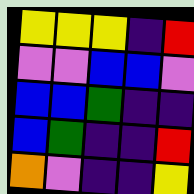[["yellow", "yellow", "yellow", "indigo", "red"], ["violet", "violet", "blue", "blue", "violet"], ["blue", "blue", "green", "indigo", "indigo"], ["blue", "green", "indigo", "indigo", "red"], ["orange", "violet", "indigo", "indigo", "yellow"]]